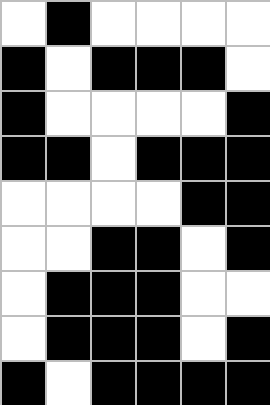[["white", "black", "white", "white", "white", "white"], ["black", "white", "black", "black", "black", "white"], ["black", "white", "white", "white", "white", "black"], ["black", "black", "white", "black", "black", "black"], ["white", "white", "white", "white", "black", "black"], ["white", "white", "black", "black", "white", "black"], ["white", "black", "black", "black", "white", "white"], ["white", "black", "black", "black", "white", "black"], ["black", "white", "black", "black", "black", "black"]]